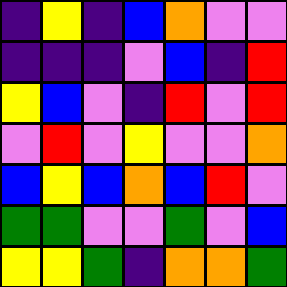[["indigo", "yellow", "indigo", "blue", "orange", "violet", "violet"], ["indigo", "indigo", "indigo", "violet", "blue", "indigo", "red"], ["yellow", "blue", "violet", "indigo", "red", "violet", "red"], ["violet", "red", "violet", "yellow", "violet", "violet", "orange"], ["blue", "yellow", "blue", "orange", "blue", "red", "violet"], ["green", "green", "violet", "violet", "green", "violet", "blue"], ["yellow", "yellow", "green", "indigo", "orange", "orange", "green"]]